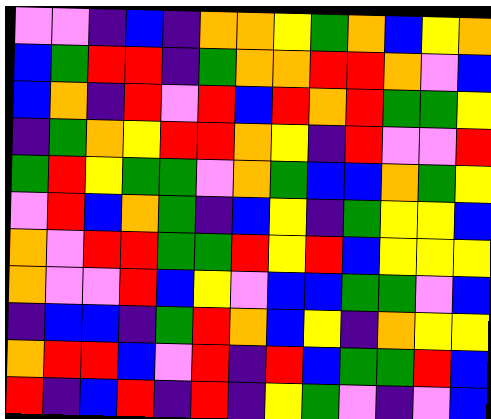[["violet", "violet", "indigo", "blue", "indigo", "orange", "orange", "yellow", "green", "orange", "blue", "yellow", "orange"], ["blue", "green", "red", "red", "indigo", "green", "orange", "orange", "red", "red", "orange", "violet", "blue"], ["blue", "orange", "indigo", "red", "violet", "red", "blue", "red", "orange", "red", "green", "green", "yellow"], ["indigo", "green", "orange", "yellow", "red", "red", "orange", "yellow", "indigo", "red", "violet", "violet", "red"], ["green", "red", "yellow", "green", "green", "violet", "orange", "green", "blue", "blue", "orange", "green", "yellow"], ["violet", "red", "blue", "orange", "green", "indigo", "blue", "yellow", "indigo", "green", "yellow", "yellow", "blue"], ["orange", "violet", "red", "red", "green", "green", "red", "yellow", "red", "blue", "yellow", "yellow", "yellow"], ["orange", "violet", "violet", "red", "blue", "yellow", "violet", "blue", "blue", "green", "green", "violet", "blue"], ["indigo", "blue", "blue", "indigo", "green", "red", "orange", "blue", "yellow", "indigo", "orange", "yellow", "yellow"], ["orange", "red", "red", "blue", "violet", "red", "indigo", "red", "blue", "green", "green", "red", "blue"], ["red", "indigo", "blue", "red", "indigo", "red", "indigo", "yellow", "green", "violet", "indigo", "violet", "blue"]]